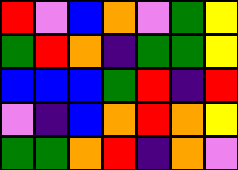[["red", "violet", "blue", "orange", "violet", "green", "yellow"], ["green", "red", "orange", "indigo", "green", "green", "yellow"], ["blue", "blue", "blue", "green", "red", "indigo", "red"], ["violet", "indigo", "blue", "orange", "red", "orange", "yellow"], ["green", "green", "orange", "red", "indigo", "orange", "violet"]]